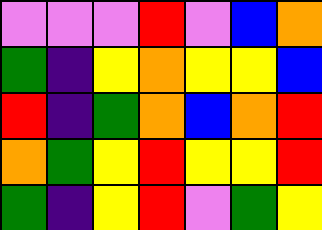[["violet", "violet", "violet", "red", "violet", "blue", "orange"], ["green", "indigo", "yellow", "orange", "yellow", "yellow", "blue"], ["red", "indigo", "green", "orange", "blue", "orange", "red"], ["orange", "green", "yellow", "red", "yellow", "yellow", "red"], ["green", "indigo", "yellow", "red", "violet", "green", "yellow"]]